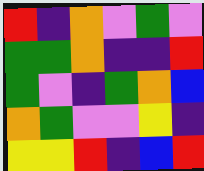[["red", "indigo", "orange", "violet", "green", "violet"], ["green", "green", "orange", "indigo", "indigo", "red"], ["green", "violet", "indigo", "green", "orange", "blue"], ["orange", "green", "violet", "violet", "yellow", "indigo"], ["yellow", "yellow", "red", "indigo", "blue", "red"]]